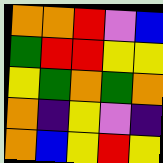[["orange", "orange", "red", "violet", "blue"], ["green", "red", "red", "yellow", "yellow"], ["yellow", "green", "orange", "green", "orange"], ["orange", "indigo", "yellow", "violet", "indigo"], ["orange", "blue", "yellow", "red", "yellow"]]